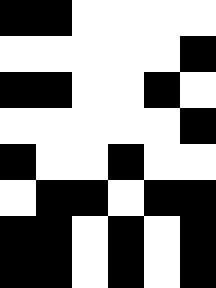[["black", "black", "white", "white", "white", "white"], ["white", "white", "white", "white", "white", "black"], ["black", "black", "white", "white", "black", "white"], ["white", "white", "white", "white", "white", "black"], ["black", "white", "white", "black", "white", "white"], ["white", "black", "black", "white", "black", "black"], ["black", "black", "white", "black", "white", "black"], ["black", "black", "white", "black", "white", "black"]]